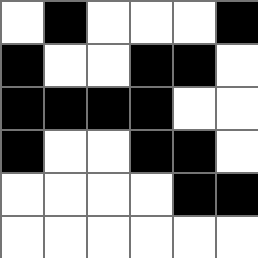[["white", "black", "white", "white", "white", "black"], ["black", "white", "white", "black", "black", "white"], ["black", "black", "black", "black", "white", "white"], ["black", "white", "white", "black", "black", "white"], ["white", "white", "white", "white", "black", "black"], ["white", "white", "white", "white", "white", "white"]]